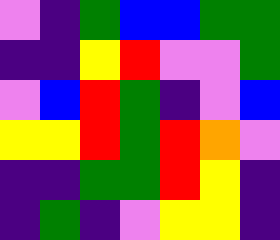[["violet", "indigo", "green", "blue", "blue", "green", "green"], ["indigo", "indigo", "yellow", "red", "violet", "violet", "green"], ["violet", "blue", "red", "green", "indigo", "violet", "blue"], ["yellow", "yellow", "red", "green", "red", "orange", "violet"], ["indigo", "indigo", "green", "green", "red", "yellow", "indigo"], ["indigo", "green", "indigo", "violet", "yellow", "yellow", "indigo"]]